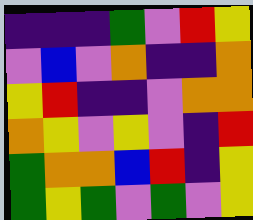[["indigo", "indigo", "indigo", "green", "violet", "red", "yellow"], ["violet", "blue", "violet", "orange", "indigo", "indigo", "orange"], ["yellow", "red", "indigo", "indigo", "violet", "orange", "orange"], ["orange", "yellow", "violet", "yellow", "violet", "indigo", "red"], ["green", "orange", "orange", "blue", "red", "indigo", "yellow"], ["green", "yellow", "green", "violet", "green", "violet", "yellow"]]